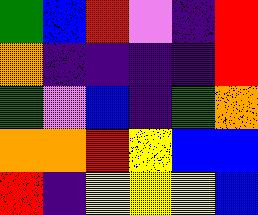[["green", "blue", "red", "violet", "indigo", "red"], ["orange", "indigo", "indigo", "indigo", "indigo", "red"], ["green", "violet", "blue", "indigo", "green", "orange"], ["orange", "orange", "red", "yellow", "blue", "blue"], ["red", "indigo", "yellow", "yellow", "yellow", "blue"]]